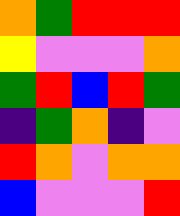[["orange", "green", "red", "red", "red"], ["yellow", "violet", "violet", "violet", "orange"], ["green", "red", "blue", "red", "green"], ["indigo", "green", "orange", "indigo", "violet"], ["red", "orange", "violet", "orange", "orange"], ["blue", "violet", "violet", "violet", "red"]]